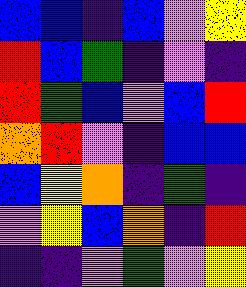[["blue", "blue", "indigo", "blue", "violet", "yellow"], ["red", "blue", "green", "indigo", "violet", "indigo"], ["red", "green", "blue", "violet", "blue", "red"], ["orange", "red", "violet", "indigo", "blue", "blue"], ["blue", "yellow", "orange", "indigo", "green", "indigo"], ["violet", "yellow", "blue", "orange", "indigo", "red"], ["indigo", "indigo", "violet", "green", "violet", "yellow"]]